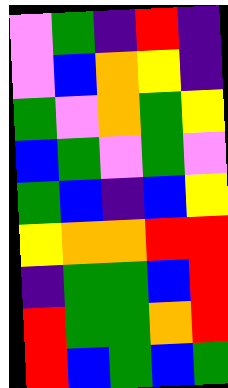[["violet", "green", "indigo", "red", "indigo"], ["violet", "blue", "orange", "yellow", "indigo"], ["green", "violet", "orange", "green", "yellow"], ["blue", "green", "violet", "green", "violet"], ["green", "blue", "indigo", "blue", "yellow"], ["yellow", "orange", "orange", "red", "red"], ["indigo", "green", "green", "blue", "red"], ["red", "green", "green", "orange", "red"], ["red", "blue", "green", "blue", "green"]]